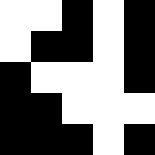[["white", "white", "black", "white", "black"], ["white", "black", "black", "white", "black"], ["black", "white", "white", "white", "black"], ["black", "black", "white", "white", "white"], ["black", "black", "black", "white", "black"]]